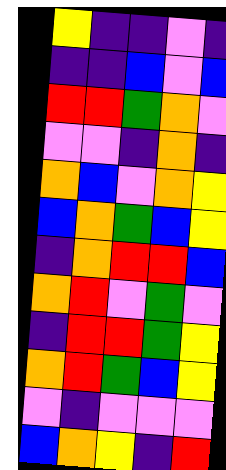[["yellow", "indigo", "indigo", "violet", "indigo"], ["indigo", "indigo", "blue", "violet", "blue"], ["red", "red", "green", "orange", "violet"], ["violet", "violet", "indigo", "orange", "indigo"], ["orange", "blue", "violet", "orange", "yellow"], ["blue", "orange", "green", "blue", "yellow"], ["indigo", "orange", "red", "red", "blue"], ["orange", "red", "violet", "green", "violet"], ["indigo", "red", "red", "green", "yellow"], ["orange", "red", "green", "blue", "yellow"], ["violet", "indigo", "violet", "violet", "violet"], ["blue", "orange", "yellow", "indigo", "red"]]